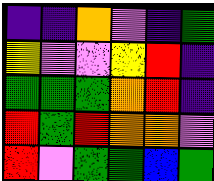[["indigo", "indigo", "orange", "violet", "indigo", "green"], ["yellow", "violet", "violet", "yellow", "red", "indigo"], ["green", "green", "green", "orange", "red", "indigo"], ["red", "green", "red", "orange", "orange", "violet"], ["red", "violet", "green", "green", "blue", "green"]]